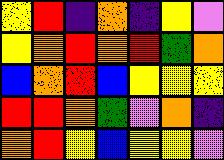[["yellow", "red", "indigo", "orange", "indigo", "yellow", "violet"], ["yellow", "orange", "red", "orange", "red", "green", "orange"], ["blue", "orange", "red", "blue", "yellow", "yellow", "yellow"], ["red", "red", "orange", "green", "violet", "orange", "indigo"], ["orange", "red", "yellow", "blue", "yellow", "yellow", "violet"]]